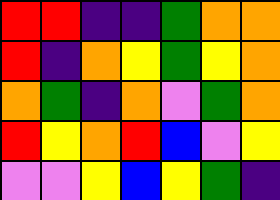[["red", "red", "indigo", "indigo", "green", "orange", "orange"], ["red", "indigo", "orange", "yellow", "green", "yellow", "orange"], ["orange", "green", "indigo", "orange", "violet", "green", "orange"], ["red", "yellow", "orange", "red", "blue", "violet", "yellow"], ["violet", "violet", "yellow", "blue", "yellow", "green", "indigo"]]